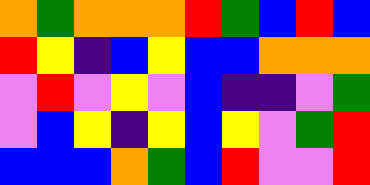[["orange", "green", "orange", "orange", "orange", "red", "green", "blue", "red", "blue"], ["red", "yellow", "indigo", "blue", "yellow", "blue", "blue", "orange", "orange", "orange"], ["violet", "red", "violet", "yellow", "violet", "blue", "indigo", "indigo", "violet", "green"], ["violet", "blue", "yellow", "indigo", "yellow", "blue", "yellow", "violet", "green", "red"], ["blue", "blue", "blue", "orange", "green", "blue", "red", "violet", "violet", "red"]]